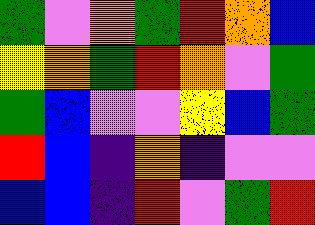[["green", "violet", "orange", "green", "red", "orange", "blue"], ["yellow", "orange", "green", "red", "orange", "violet", "green"], ["green", "blue", "violet", "violet", "yellow", "blue", "green"], ["red", "blue", "indigo", "orange", "indigo", "violet", "violet"], ["blue", "blue", "indigo", "red", "violet", "green", "red"]]